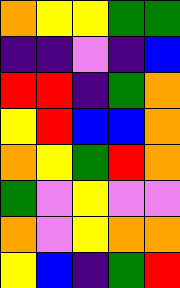[["orange", "yellow", "yellow", "green", "green"], ["indigo", "indigo", "violet", "indigo", "blue"], ["red", "red", "indigo", "green", "orange"], ["yellow", "red", "blue", "blue", "orange"], ["orange", "yellow", "green", "red", "orange"], ["green", "violet", "yellow", "violet", "violet"], ["orange", "violet", "yellow", "orange", "orange"], ["yellow", "blue", "indigo", "green", "red"]]